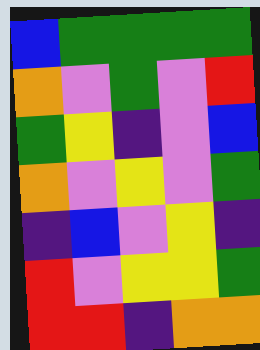[["blue", "green", "green", "green", "green"], ["orange", "violet", "green", "violet", "red"], ["green", "yellow", "indigo", "violet", "blue"], ["orange", "violet", "yellow", "violet", "green"], ["indigo", "blue", "violet", "yellow", "indigo"], ["red", "violet", "yellow", "yellow", "green"], ["red", "red", "indigo", "orange", "orange"]]